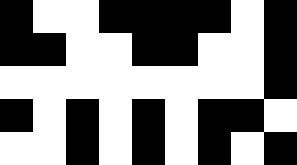[["black", "white", "white", "black", "black", "black", "black", "white", "black"], ["black", "black", "white", "white", "black", "black", "white", "white", "black"], ["white", "white", "white", "white", "white", "white", "white", "white", "black"], ["black", "white", "black", "white", "black", "white", "black", "black", "white"], ["white", "white", "black", "white", "black", "white", "black", "white", "black"]]